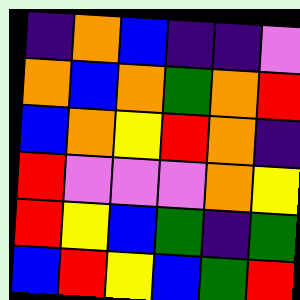[["indigo", "orange", "blue", "indigo", "indigo", "violet"], ["orange", "blue", "orange", "green", "orange", "red"], ["blue", "orange", "yellow", "red", "orange", "indigo"], ["red", "violet", "violet", "violet", "orange", "yellow"], ["red", "yellow", "blue", "green", "indigo", "green"], ["blue", "red", "yellow", "blue", "green", "red"]]